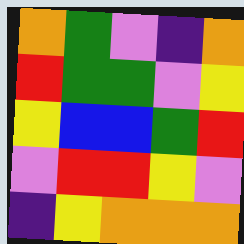[["orange", "green", "violet", "indigo", "orange"], ["red", "green", "green", "violet", "yellow"], ["yellow", "blue", "blue", "green", "red"], ["violet", "red", "red", "yellow", "violet"], ["indigo", "yellow", "orange", "orange", "orange"]]